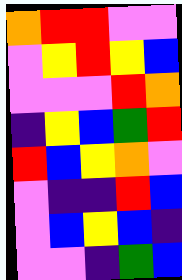[["orange", "red", "red", "violet", "violet"], ["violet", "yellow", "red", "yellow", "blue"], ["violet", "violet", "violet", "red", "orange"], ["indigo", "yellow", "blue", "green", "red"], ["red", "blue", "yellow", "orange", "violet"], ["violet", "indigo", "indigo", "red", "blue"], ["violet", "blue", "yellow", "blue", "indigo"], ["violet", "violet", "indigo", "green", "blue"]]